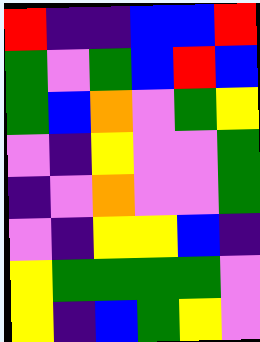[["red", "indigo", "indigo", "blue", "blue", "red"], ["green", "violet", "green", "blue", "red", "blue"], ["green", "blue", "orange", "violet", "green", "yellow"], ["violet", "indigo", "yellow", "violet", "violet", "green"], ["indigo", "violet", "orange", "violet", "violet", "green"], ["violet", "indigo", "yellow", "yellow", "blue", "indigo"], ["yellow", "green", "green", "green", "green", "violet"], ["yellow", "indigo", "blue", "green", "yellow", "violet"]]